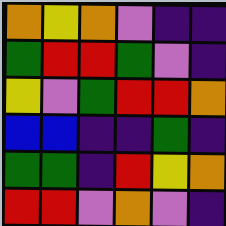[["orange", "yellow", "orange", "violet", "indigo", "indigo"], ["green", "red", "red", "green", "violet", "indigo"], ["yellow", "violet", "green", "red", "red", "orange"], ["blue", "blue", "indigo", "indigo", "green", "indigo"], ["green", "green", "indigo", "red", "yellow", "orange"], ["red", "red", "violet", "orange", "violet", "indigo"]]